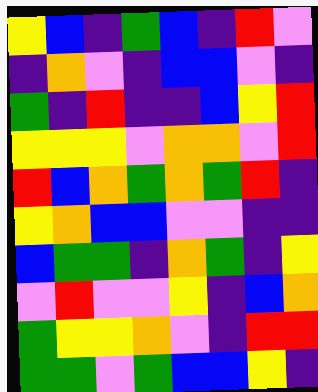[["yellow", "blue", "indigo", "green", "blue", "indigo", "red", "violet"], ["indigo", "orange", "violet", "indigo", "blue", "blue", "violet", "indigo"], ["green", "indigo", "red", "indigo", "indigo", "blue", "yellow", "red"], ["yellow", "yellow", "yellow", "violet", "orange", "orange", "violet", "red"], ["red", "blue", "orange", "green", "orange", "green", "red", "indigo"], ["yellow", "orange", "blue", "blue", "violet", "violet", "indigo", "indigo"], ["blue", "green", "green", "indigo", "orange", "green", "indigo", "yellow"], ["violet", "red", "violet", "violet", "yellow", "indigo", "blue", "orange"], ["green", "yellow", "yellow", "orange", "violet", "indigo", "red", "red"], ["green", "green", "violet", "green", "blue", "blue", "yellow", "indigo"]]